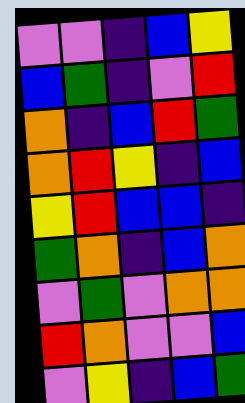[["violet", "violet", "indigo", "blue", "yellow"], ["blue", "green", "indigo", "violet", "red"], ["orange", "indigo", "blue", "red", "green"], ["orange", "red", "yellow", "indigo", "blue"], ["yellow", "red", "blue", "blue", "indigo"], ["green", "orange", "indigo", "blue", "orange"], ["violet", "green", "violet", "orange", "orange"], ["red", "orange", "violet", "violet", "blue"], ["violet", "yellow", "indigo", "blue", "green"]]